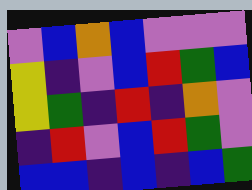[["violet", "blue", "orange", "blue", "violet", "violet", "violet"], ["yellow", "indigo", "violet", "blue", "red", "green", "blue"], ["yellow", "green", "indigo", "red", "indigo", "orange", "violet"], ["indigo", "red", "violet", "blue", "red", "green", "violet"], ["blue", "blue", "indigo", "blue", "indigo", "blue", "green"]]